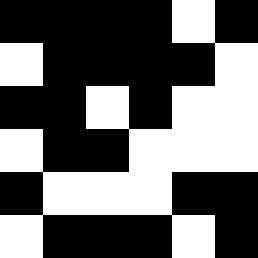[["black", "black", "black", "black", "white", "black"], ["white", "black", "black", "black", "black", "white"], ["black", "black", "white", "black", "white", "white"], ["white", "black", "black", "white", "white", "white"], ["black", "white", "white", "white", "black", "black"], ["white", "black", "black", "black", "white", "black"]]